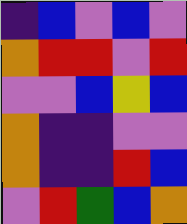[["indigo", "blue", "violet", "blue", "violet"], ["orange", "red", "red", "violet", "red"], ["violet", "violet", "blue", "yellow", "blue"], ["orange", "indigo", "indigo", "violet", "violet"], ["orange", "indigo", "indigo", "red", "blue"], ["violet", "red", "green", "blue", "orange"]]